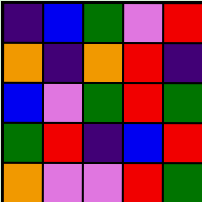[["indigo", "blue", "green", "violet", "red"], ["orange", "indigo", "orange", "red", "indigo"], ["blue", "violet", "green", "red", "green"], ["green", "red", "indigo", "blue", "red"], ["orange", "violet", "violet", "red", "green"]]